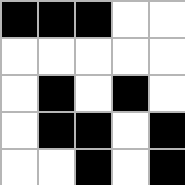[["black", "black", "black", "white", "white"], ["white", "white", "white", "white", "white"], ["white", "black", "white", "black", "white"], ["white", "black", "black", "white", "black"], ["white", "white", "black", "white", "black"]]